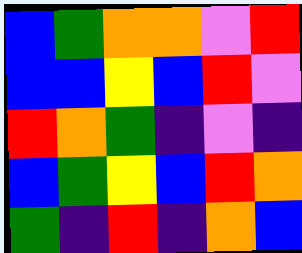[["blue", "green", "orange", "orange", "violet", "red"], ["blue", "blue", "yellow", "blue", "red", "violet"], ["red", "orange", "green", "indigo", "violet", "indigo"], ["blue", "green", "yellow", "blue", "red", "orange"], ["green", "indigo", "red", "indigo", "orange", "blue"]]